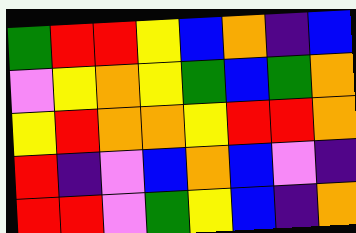[["green", "red", "red", "yellow", "blue", "orange", "indigo", "blue"], ["violet", "yellow", "orange", "yellow", "green", "blue", "green", "orange"], ["yellow", "red", "orange", "orange", "yellow", "red", "red", "orange"], ["red", "indigo", "violet", "blue", "orange", "blue", "violet", "indigo"], ["red", "red", "violet", "green", "yellow", "blue", "indigo", "orange"]]